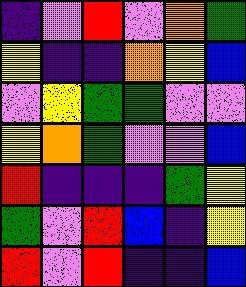[["indigo", "violet", "red", "violet", "orange", "green"], ["yellow", "indigo", "indigo", "orange", "yellow", "blue"], ["violet", "yellow", "green", "green", "violet", "violet"], ["yellow", "orange", "green", "violet", "violet", "blue"], ["red", "indigo", "indigo", "indigo", "green", "yellow"], ["green", "violet", "red", "blue", "indigo", "yellow"], ["red", "violet", "red", "indigo", "indigo", "blue"]]